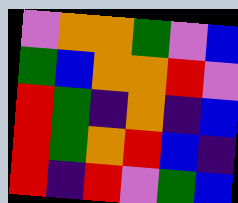[["violet", "orange", "orange", "green", "violet", "blue"], ["green", "blue", "orange", "orange", "red", "violet"], ["red", "green", "indigo", "orange", "indigo", "blue"], ["red", "green", "orange", "red", "blue", "indigo"], ["red", "indigo", "red", "violet", "green", "blue"]]